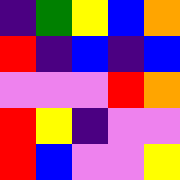[["indigo", "green", "yellow", "blue", "orange"], ["red", "indigo", "blue", "indigo", "blue"], ["violet", "violet", "violet", "red", "orange"], ["red", "yellow", "indigo", "violet", "violet"], ["red", "blue", "violet", "violet", "yellow"]]